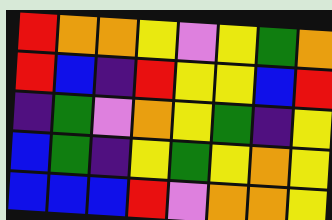[["red", "orange", "orange", "yellow", "violet", "yellow", "green", "orange"], ["red", "blue", "indigo", "red", "yellow", "yellow", "blue", "red"], ["indigo", "green", "violet", "orange", "yellow", "green", "indigo", "yellow"], ["blue", "green", "indigo", "yellow", "green", "yellow", "orange", "yellow"], ["blue", "blue", "blue", "red", "violet", "orange", "orange", "yellow"]]